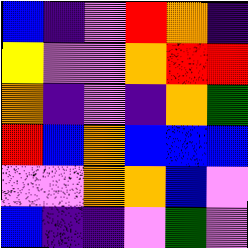[["blue", "indigo", "violet", "red", "orange", "indigo"], ["yellow", "violet", "violet", "orange", "red", "red"], ["orange", "indigo", "violet", "indigo", "orange", "green"], ["red", "blue", "orange", "blue", "blue", "blue"], ["violet", "violet", "orange", "orange", "blue", "violet"], ["blue", "indigo", "indigo", "violet", "green", "violet"]]